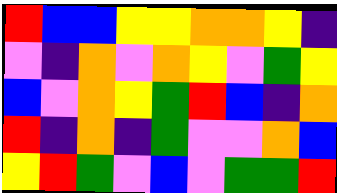[["red", "blue", "blue", "yellow", "yellow", "orange", "orange", "yellow", "indigo"], ["violet", "indigo", "orange", "violet", "orange", "yellow", "violet", "green", "yellow"], ["blue", "violet", "orange", "yellow", "green", "red", "blue", "indigo", "orange"], ["red", "indigo", "orange", "indigo", "green", "violet", "violet", "orange", "blue"], ["yellow", "red", "green", "violet", "blue", "violet", "green", "green", "red"]]